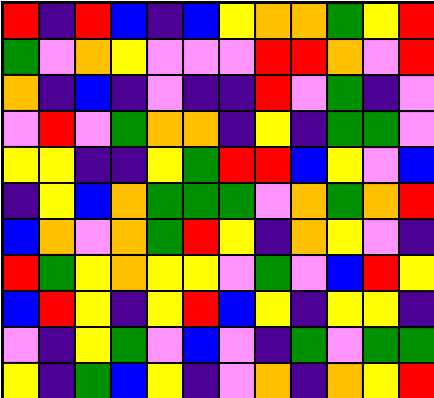[["red", "indigo", "red", "blue", "indigo", "blue", "yellow", "orange", "orange", "green", "yellow", "red"], ["green", "violet", "orange", "yellow", "violet", "violet", "violet", "red", "red", "orange", "violet", "red"], ["orange", "indigo", "blue", "indigo", "violet", "indigo", "indigo", "red", "violet", "green", "indigo", "violet"], ["violet", "red", "violet", "green", "orange", "orange", "indigo", "yellow", "indigo", "green", "green", "violet"], ["yellow", "yellow", "indigo", "indigo", "yellow", "green", "red", "red", "blue", "yellow", "violet", "blue"], ["indigo", "yellow", "blue", "orange", "green", "green", "green", "violet", "orange", "green", "orange", "red"], ["blue", "orange", "violet", "orange", "green", "red", "yellow", "indigo", "orange", "yellow", "violet", "indigo"], ["red", "green", "yellow", "orange", "yellow", "yellow", "violet", "green", "violet", "blue", "red", "yellow"], ["blue", "red", "yellow", "indigo", "yellow", "red", "blue", "yellow", "indigo", "yellow", "yellow", "indigo"], ["violet", "indigo", "yellow", "green", "violet", "blue", "violet", "indigo", "green", "violet", "green", "green"], ["yellow", "indigo", "green", "blue", "yellow", "indigo", "violet", "orange", "indigo", "orange", "yellow", "red"]]